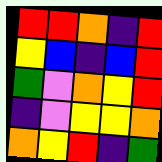[["red", "red", "orange", "indigo", "red"], ["yellow", "blue", "indigo", "blue", "red"], ["green", "violet", "orange", "yellow", "red"], ["indigo", "violet", "yellow", "yellow", "orange"], ["orange", "yellow", "red", "indigo", "green"]]